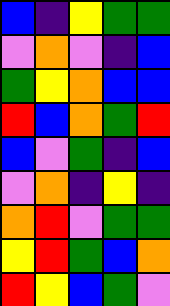[["blue", "indigo", "yellow", "green", "green"], ["violet", "orange", "violet", "indigo", "blue"], ["green", "yellow", "orange", "blue", "blue"], ["red", "blue", "orange", "green", "red"], ["blue", "violet", "green", "indigo", "blue"], ["violet", "orange", "indigo", "yellow", "indigo"], ["orange", "red", "violet", "green", "green"], ["yellow", "red", "green", "blue", "orange"], ["red", "yellow", "blue", "green", "violet"]]